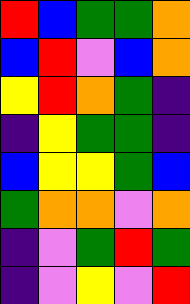[["red", "blue", "green", "green", "orange"], ["blue", "red", "violet", "blue", "orange"], ["yellow", "red", "orange", "green", "indigo"], ["indigo", "yellow", "green", "green", "indigo"], ["blue", "yellow", "yellow", "green", "blue"], ["green", "orange", "orange", "violet", "orange"], ["indigo", "violet", "green", "red", "green"], ["indigo", "violet", "yellow", "violet", "red"]]